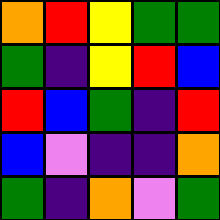[["orange", "red", "yellow", "green", "green"], ["green", "indigo", "yellow", "red", "blue"], ["red", "blue", "green", "indigo", "red"], ["blue", "violet", "indigo", "indigo", "orange"], ["green", "indigo", "orange", "violet", "green"]]